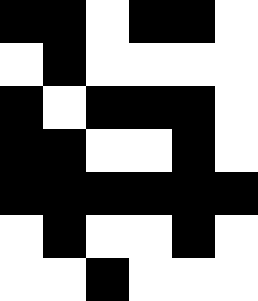[["black", "black", "white", "black", "black", "white"], ["white", "black", "white", "white", "white", "white"], ["black", "white", "black", "black", "black", "white"], ["black", "black", "white", "white", "black", "white"], ["black", "black", "black", "black", "black", "black"], ["white", "black", "white", "white", "black", "white"], ["white", "white", "black", "white", "white", "white"]]